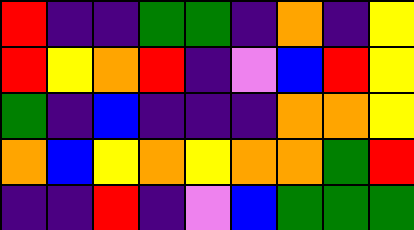[["red", "indigo", "indigo", "green", "green", "indigo", "orange", "indigo", "yellow"], ["red", "yellow", "orange", "red", "indigo", "violet", "blue", "red", "yellow"], ["green", "indigo", "blue", "indigo", "indigo", "indigo", "orange", "orange", "yellow"], ["orange", "blue", "yellow", "orange", "yellow", "orange", "orange", "green", "red"], ["indigo", "indigo", "red", "indigo", "violet", "blue", "green", "green", "green"]]